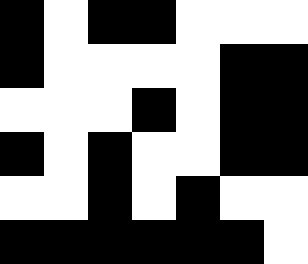[["black", "white", "black", "black", "white", "white", "white"], ["black", "white", "white", "white", "white", "black", "black"], ["white", "white", "white", "black", "white", "black", "black"], ["black", "white", "black", "white", "white", "black", "black"], ["white", "white", "black", "white", "black", "white", "white"], ["black", "black", "black", "black", "black", "black", "white"]]